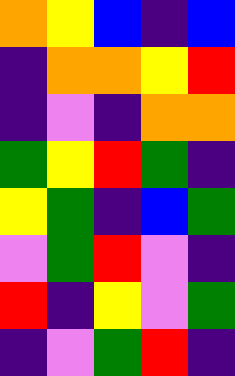[["orange", "yellow", "blue", "indigo", "blue"], ["indigo", "orange", "orange", "yellow", "red"], ["indigo", "violet", "indigo", "orange", "orange"], ["green", "yellow", "red", "green", "indigo"], ["yellow", "green", "indigo", "blue", "green"], ["violet", "green", "red", "violet", "indigo"], ["red", "indigo", "yellow", "violet", "green"], ["indigo", "violet", "green", "red", "indigo"]]